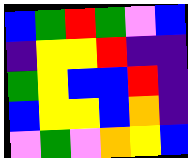[["blue", "green", "red", "green", "violet", "blue"], ["indigo", "yellow", "yellow", "red", "indigo", "indigo"], ["green", "yellow", "blue", "blue", "red", "indigo"], ["blue", "yellow", "yellow", "blue", "orange", "indigo"], ["violet", "green", "violet", "orange", "yellow", "blue"]]